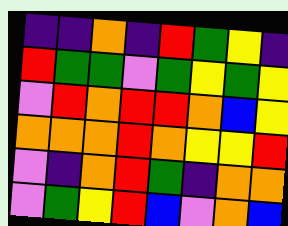[["indigo", "indigo", "orange", "indigo", "red", "green", "yellow", "indigo"], ["red", "green", "green", "violet", "green", "yellow", "green", "yellow"], ["violet", "red", "orange", "red", "red", "orange", "blue", "yellow"], ["orange", "orange", "orange", "red", "orange", "yellow", "yellow", "red"], ["violet", "indigo", "orange", "red", "green", "indigo", "orange", "orange"], ["violet", "green", "yellow", "red", "blue", "violet", "orange", "blue"]]